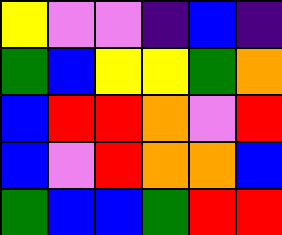[["yellow", "violet", "violet", "indigo", "blue", "indigo"], ["green", "blue", "yellow", "yellow", "green", "orange"], ["blue", "red", "red", "orange", "violet", "red"], ["blue", "violet", "red", "orange", "orange", "blue"], ["green", "blue", "blue", "green", "red", "red"]]